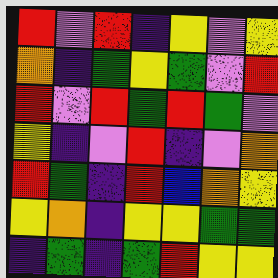[["red", "violet", "red", "indigo", "yellow", "violet", "yellow"], ["orange", "indigo", "green", "yellow", "green", "violet", "red"], ["red", "violet", "red", "green", "red", "green", "violet"], ["yellow", "indigo", "violet", "red", "indigo", "violet", "orange"], ["red", "green", "indigo", "red", "blue", "orange", "yellow"], ["yellow", "orange", "indigo", "yellow", "yellow", "green", "green"], ["indigo", "green", "indigo", "green", "red", "yellow", "yellow"]]